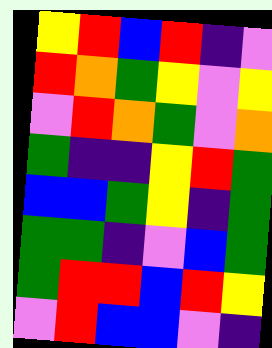[["yellow", "red", "blue", "red", "indigo", "violet"], ["red", "orange", "green", "yellow", "violet", "yellow"], ["violet", "red", "orange", "green", "violet", "orange"], ["green", "indigo", "indigo", "yellow", "red", "green"], ["blue", "blue", "green", "yellow", "indigo", "green"], ["green", "green", "indigo", "violet", "blue", "green"], ["green", "red", "red", "blue", "red", "yellow"], ["violet", "red", "blue", "blue", "violet", "indigo"]]